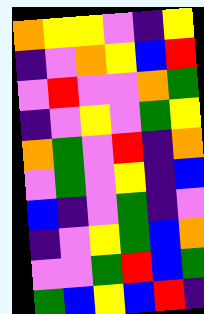[["orange", "yellow", "yellow", "violet", "indigo", "yellow"], ["indigo", "violet", "orange", "yellow", "blue", "red"], ["violet", "red", "violet", "violet", "orange", "green"], ["indigo", "violet", "yellow", "violet", "green", "yellow"], ["orange", "green", "violet", "red", "indigo", "orange"], ["violet", "green", "violet", "yellow", "indigo", "blue"], ["blue", "indigo", "violet", "green", "indigo", "violet"], ["indigo", "violet", "yellow", "green", "blue", "orange"], ["violet", "violet", "green", "red", "blue", "green"], ["green", "blue", "yellow", "blue", "red", "indigo"]]